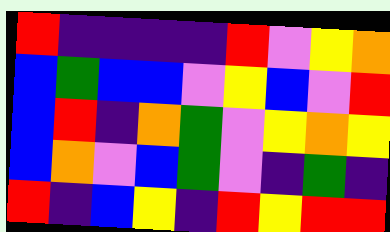[["red", "indigo", "indigo", "indigo", "indigo", "red", "violet", "yellow", "orange"], ["blue", "green", "blue", "blue", "violet", "yellow", "blue", "violet", "red"], ["blue", "red", "indigo", "orange", "green", "violet", "yellow", "orange", "yellow"], ["blue", "orange", "violet", "blue", "green", "violet", "indigo", "green", "indigo"], ["red", "indigo", "blue", "yellow", "indigo", "red", "yellow", "red", "red"]]